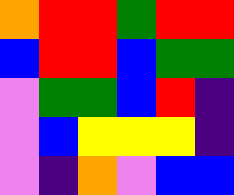[["orange", "red", "red", "green", "red", "red"], ["blue", "red", "red", "blue", "green", "green"], ["violet", "green", "green", "blue", "red", "indigo"], ["violet", "blue", "yellow", "yellow", "yellow", "indigo"], ["violet", "indigo", "orange", "violet", "blue", "blue"]]